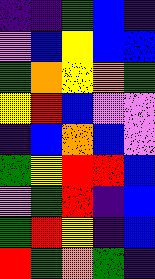[["indigo", "indigo", "green", "blue", "indigo"], ["violet", "blue", "yellow", "blue", "blue"], ["green", "orange", "yellow", "orange", "green"], ["yellow", "red", "blue", "violet", "violet"], ["indigo", "blue", "orange", "blue", "violet"], ["green", "yellow", "red", "red", "blue"], ["violet", "green", "red", "indigo", "blue"], ["green", "red", "yellow", "indigo", "blue"], ["red", "green", "orange", "green", "indigo"]]